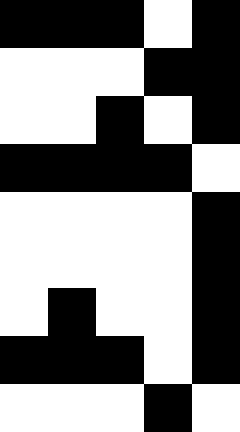[["black", "black", "black", "white", "black"], ["white", "white", "white", "black", "black"], ["white", "white", "black", "white", "black"], ["black", "black", "black", "black", "white"], ["white", "white", "white", "white", "black"], ["white", "white", "white", "white", "black"], ["white", "black", "white", "white", "black"], ["black", "black", "black", "white", "black"], ["white", "white", "white", "black", "white"]]